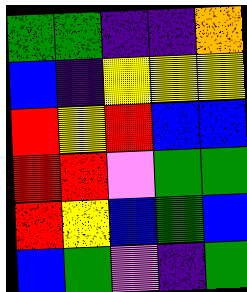[["green", "green", "indigo", "indigo", "orange"], ["blue", "indigo", "yellow", "yellow", "yellow"], ["red", "yellow", "red", "blue", "blue"], ["red", "red", "violet", "green", "green"], ["red", "yellow", "blue", "green", "blue"], ["blue", "green", "violet", "indigo", "green"]]